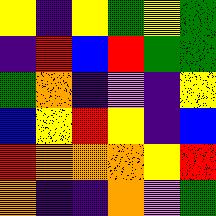[["yellow", "indigo", "yellow", "green", "yellow", "green"], ["indigo", "red", "blue", "red", "green", "green"], ["green", "orange", "indigo", "violet", "indigo", "yellow"], ["blue", "yellow", "red", "yellow", "indigo", "blue"], ["red", "orange", "orange", "orange", "yellow", "red"], ["orange", "indigo", "indigo", "orange", "violet", "green"]]